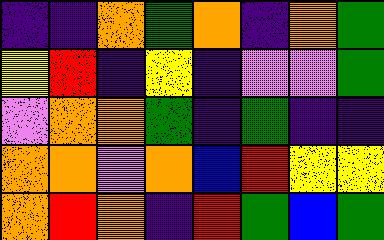[["indigo", "indigo", "orange", "green", "orange", "indigo", "orange", "green"], ["yellow", "red", "indigo", "yellow", "indigo", "violet", "violet", "green"], ["violet", "orange", "orange", "green", "indigo", "green", "indigo", "indigo"], ["orange", "orange", "violet", "orange", "blue", "red", "yellow", "yellow"], ["orange", "red", "orange", "indigo", "red", "green", "blue", "green"]]